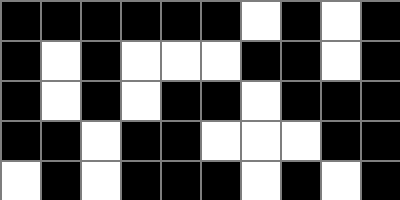[["black", "black", "black", "black", "black", "black", "white", "black", "white", "black"], ["black", "white", "black", "white", "white", "white", "black", "black", "white", "black"], ["black", "white", "black", "white", "black", "black", "white", "black", "black", "black"], ["black", "black", "white", "black", "black", "white", "white", "white", "black", "black"], ["white", "black", "white", "black", "black", "black", "white", "black", "white", "black"]]